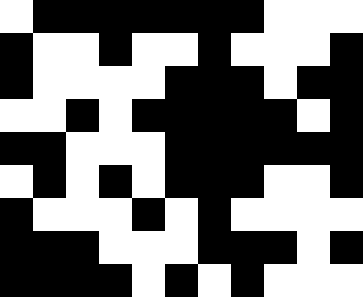[["white", "black", "black", "black", "black", "black", "black", "black", "white", "white", "white"], ["black", "white", "white", "black", "white", "white", "black", "white", "white", "white", "black"], ["black", "white", "white", "white", "white", "black", "black", "black", "white", "black", "black"], ["white", "white", "black", "white", "black", "black", "black", "black", "black", "white", "black"], ["black", "black", "white", "white", "white", "black", "black", "black", "black", "black", "black"], ["white", "black", "white", "black", "white", "black", "black", "black", "white", "white", "black"], ["black", "white", "white", "white", "black", "white", "black", "white", "white", "white", "white"], ["black", "black", "black", "white", "white", "white", "black", "black", "black", "white", "black"], ["black", "black", "black", "black", "white", "black", "white", "black", "white", "white", "white"]]